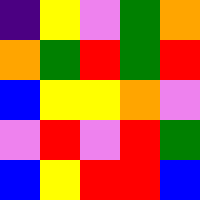[["indigo", "yellow", "violet", "green", "orange"], ["orange", "green", "red", "green", "red"], ["blue", "yellow", "yellow", "orange", "violet"], ["violet", "red", "violet", "red", "green"], ["blue", "yellow", "red", "red", "blue"]]